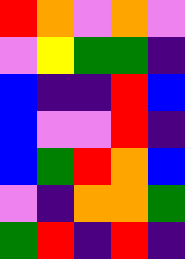[["red", "orange", "violet", "orange", "violet"], ["violet", "yellow", "green", "green", "indigo"], ["blue", "indigo", "indigo", "red", "blue"], ["blue", "violet", "violet", "red", "indigo"], ["blue", "green", "red", "orange", "blue"], ["violet", "indigo", "orange", "orange", "green"], ["green", "red", "indigo", "red", "indigo"]]